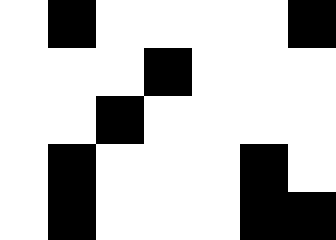[["white", "black", "white", "white", "white", "white", "black"], ["white", "white", "white", "black", "white", "white", "white"], ["white", "white", "black", "white", "white", "white", "white"], ["white", "black", "white", "white", "white", "black", "white"], ["white", "black", "white", "white", "white", "black", "black"]]